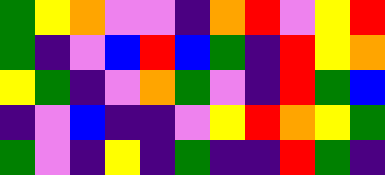[["green", "yellow", "orange", "violet", "violet", "indigo", "orange", "red", "violet", "yellow", "red"], ["green", "indigo", "violet", "blue", "red", "blue", "green", "indigo", "red", "yellow", "orange"], ["yellow", "green", "indigo", "violet", "orange", "green", "violet", "indigo", "red", "green", "blue"], ["indigo", "violet", "blue", "indigo", "indigo", "violet", "yellow", "red", "orange", "yellow", "green"], ["green", "violet", "indigo", "yellow", "indigo", "green", "indigo", "indigo", "red", "green", "indigo"]]